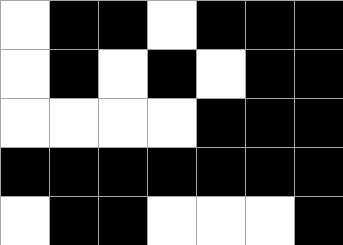[["white", "black", "black", "white", "black", "black", "black"], ["white", "black", "white", "black", "white", "black", "black"], ["white", "white", "white", "white", "black", "black", "black"], ["black", "black", "black", "black", "black", "black", "black"], ["white", "black", "black", "white", "white", "white", "black"]]